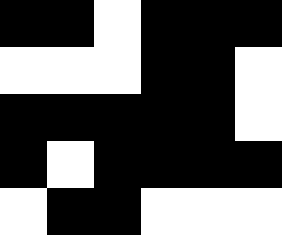[["black", "black", "white", "black", "black", "black"], ["white", "white", "white", "black", "black", "white"], ["black", "black", "black", "black", "black", "white"], ["black", "white", "black", "black", "black", "black"], ["white", "black", "black", "white", "white", "white"]]